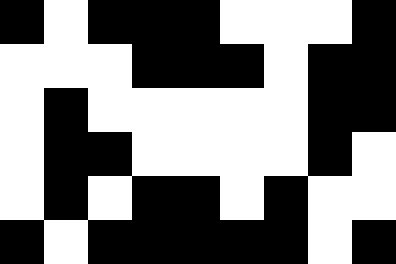[["black", "white", "black", "black", "black", "white", "white", "white", "black"], ["white", "white", "white", "black", "black", "black", "white", "black", "black"], ["white", "black", "white", "white", "white", "white", "white", "black", "black"], ["white", "black", "black", "white", "white", "white", "white", "black", "white"], ["white", "black", "white", "black", "black", "white", "black", "white", "white"], ["black", "white", "black", "black", "black", "black", "black", "white", "black"]]